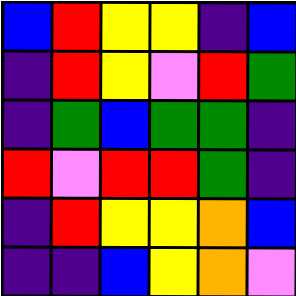[["blue", "red", "yellow", "yellow", "indigo", "blue"], ["indigo", "red", "yellow", "violet", "red", "green"], ["indigo", "green", "blue", "green", "green", "indigo"], ["red", "violet", "red", "red", "green", "indigo"], ["indigo", "red", "yellow", "yellow", "orange", "blue"], ["indigo", "indigo", "blue", "yellow", "orange", "violet"]]